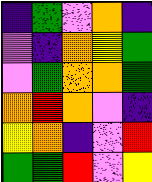[["indigo", "green", "violet", "orange", "indigo"], ["violet", "indigo", "orange", "yellow", "green"], ["violet", "green", "orange", "orange", "green"], ["orange", "red", "orange", "violet", "indigo"], ["yellow", "orange", "indigo", "violet", "red"], ["green", "green", "red", "violet", "yellow"]]